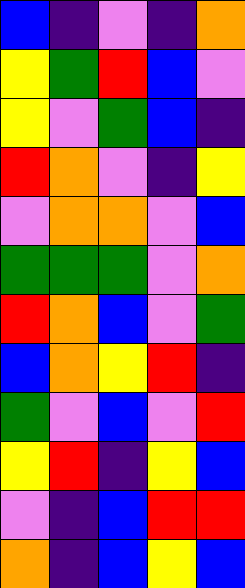[["blue", "indigo", "violet", "indigo", "orange"], ["yellow", "green", "red", "blue", "violet"], ["yellow", "violet", "green", "blue", "indigo"], ["red", "orange", "violet", "indigo", "yellow"], ["violet", "orange", "orange", "violet", "blue"], ["green", "green", "green", "violet", "orange"], ["red", "orange", "blue", "violet", "green"], ["blue", "orange", "yellow", "red", "indigo"], ["green", "violet", "blue", "violet", "red"], ["yellow", "red", "indigo", "yellow", "blue"], ["violet", "indigo", "blue", "red", "red"], ["orange", "indigo", "blue", "yellow", "blue"]]